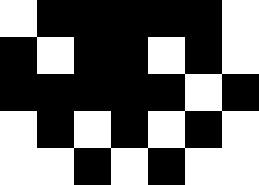[["white", "black", "black", "black", "black", "black", "white"], ["black", "white", "black", "black", "white", "black", "white"], ["black", "black", "black", "black", "black", "white", "black"], ["white", "black", "white", "black", "white", "black", "white"], ["white", "white", "black", "white", "black", "white", "white"]]